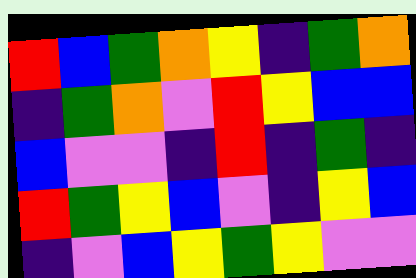[["red", "blue", "green", "orange", "yellow", "indigo", "green", "orange"], ["indigo", "green", "orange", "violet", "red", "yellow", "blue", "blue"], ["blue", "violet", "violet", "indigo", "red", "indigo", "green", "indigo"], ["red", "green", "yellow", "blue", "violet", "indigo", "yellow", "blue"], ["indigo", "violet", "blue", "yellow", "green", "yellow", "violet", "violet"]]